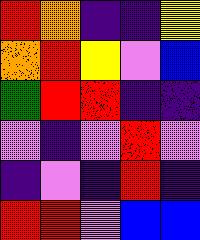[["red", "orange", "indigo", "indigo", "yellow"], ["orange", "red", "yellow", "violet", "blue"], ["green", "red", "red", "indigo", "indigo"], ["violet", "indigo", "violet", "red", "violet"], ["indigo", "violet", "indigo", "red", "indigo"], ["red", "red", "violet", "blue", "blue"]]